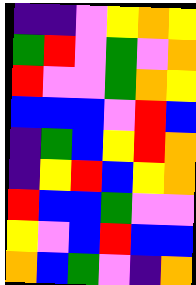[["indigo", "indigo", "violet", "yellow", "orange", "yellow"], ["green", "red", "violet", "green", "violet", "orange"], ["red", "violet", "violet", "green", "orange", "yellow"], ["blue", "blue", "blue", "violet", "red", "blue"], ["indigo", "green", "blue", "yellow", "red", "orange"], ["indigo", "yellow", "red", "blue", "yellow", "orange"], ["red", "blue", "blue", "green", "violet", "violet"], ["yellow", "violet", "blue", "red", "blue", "blue"], ["orange", "blue", "green", "violet", "indigo", "orange"]]